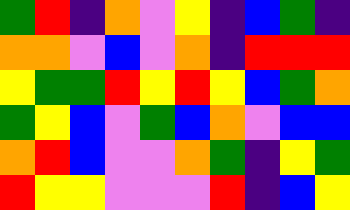[["green", "red", "indigo", "orange", "violet", "yellow", "indigo", "blue", "green", "indigo"], ["orange", "orange", "violet", "blue", "violet", "orange", "indigo", "red", "red", "red"], ["yellow", "green", "green", "red", "yellow", "red", "yellow", "blue", "green", "orange"], ["green", "yellow", "blue", "violet", "green", "blue", "orange", "violet", "blue", "blue"], ["orange", "red", "blue", "violet", "violet", "orange", "green", "indigo", "yellow", "green"], ["red", "yellow", "yellow", "violet", "violet", "violet", "red", "indigo", "blue", "yellow"]]